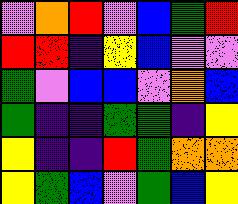[["violet", "orange", "red", "violet", "blue", "green", "red"], ["red", "red", "indigo", "yellow", "blue", "violet", "violet"], ["green", "violet", "blue", "blue", "violet", "orange", "blue"], ["green", "indigo", "indigo", "green", "green", "indigo", "yellow"], ["yellow", "indigo", "indigo", "red", "green", "orange", "orange"], ["yellow", "green", "blue", "violet", "green", "blue", "yellow"]]